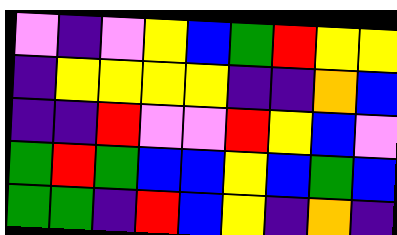[["violet", "indigo", "violet", "yellow", "blue", "green", "red", "yellow", "yellow"], ["indigo", "yellow", "yellow", "yellow", "yellow", "indigo", "indigo", "orange", "blue"], ["indigo", "indigo", "red", "violet", "violet", "red", "yellow", "blue", "violet"], ["green", "red", "green", "blue", "blue", "yellow", "blue", "green", "blue"], ["green", "green", "indigo", "red", "blue", "yellow", "indigo", "orange", "indigo"]]